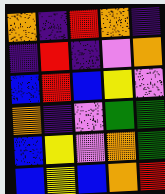[["orange", "indigo", "red", "orange", "indigo"], ["indigo", "red", "indigo", "violet", "orange"], ["blue", "red", "blue", "yellow", "violet"], ["orange", "indigo", "violet", "green", "green"], ["blue", "yellow", "violet", "orange", "green"], ["blue", "yellow", "blue", "orange", "red"]]